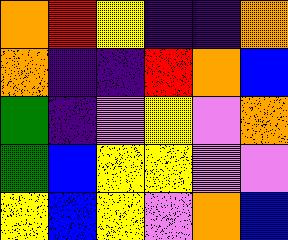[["orange", "red", "yellow", "indigo", "indigo", "orange"], ["orange", "indigo", "indigo", "red", "orange", "blue"], ["green", "indigo", "violet", "yellow", "violet", "orange"], ["green", "blue", "yellow", "yellow", "violet", "violet"], ["yellow", "blue", "yellow", "violet", "orange", "blue"]]